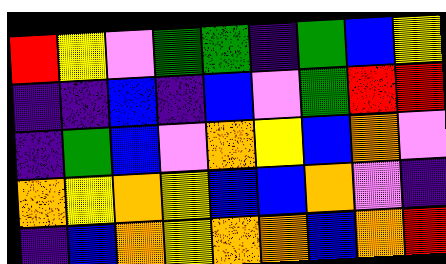[["red", "yellow", "violet", "green", "green", "indigo", "green", "blue", "yellow"], ["indigo", "indigo", "blue", "indigo", "blue", "violet", "green", "red", "red"], ["indigo", "green", "blue", "violet", "orange", "yellow", "blue", "orange", "violet"], ["orange", "yellow", "orange", "yellow", "blue", "blue", "orange", "violet", "indigo"], ["indigo", "blue", "orange", "yellow", "orange", "orange", "blue", "orange", "red"]]